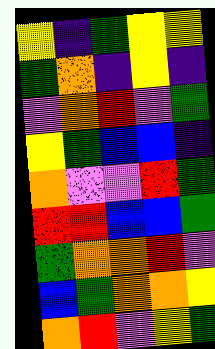[["yellow", "indigo", "green", "yellow", "yellow"], ["green", "orange", "indigo", "yellow", "indigo"], ["violet", "orange", "red", "violet", "green"], ["yellow", "green", "blue", "blue", "indigo"], ["orange", "violet", "violet", "red", "green"], ["red", "red", "blue", "blue", "green"], ["green", "orange", "orange", "red", "violet"], ["blue", "green", "orange", "orange", "yellow"], ["orange", "red", "violet", "yellow", "green"]]